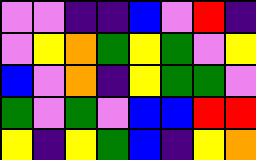[["violet", "violet", "indigo", "indigo", "blue", "violet", "red", "indigo"], ["violet", "yellow", "orange", "green", "yellow", "green", "violet", "yellow"], ["blue", "violet", "orange", "indigo", "yellow", "green", "green", "violet"], ["green", "violet", "green", "violet", "blue", "blue", "red", "red"], ["yellow", "indigo", "yellow", "green", "blue", "indigo", "yellow", "orange"]]